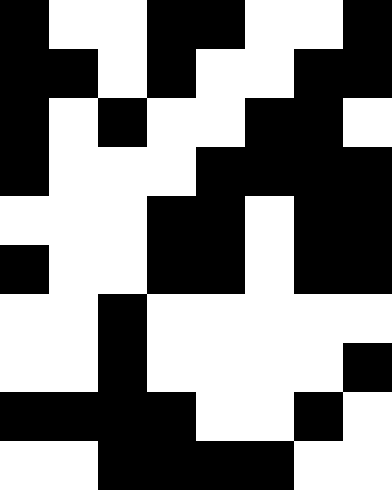[["black", "white", "white", "black", "black", "white", "white", "black"], ["black", "black", "white", "black", "white", "white", "black", "black"], ["black", "white", "black", "white", "white", "black", "black", "white"], ["black", "white", "white", "white", "black", "black", "black", "black"], ["white", "white", "white", "black", "black", "white", "black", "black"], ["black", "white", "white", "black", "black", "white", "black", "black"], ["white", "white", "black", "white", "white", "white", "white", "white"], ["white", "white", "black", "white", "white", "white", "white", "black"], ["black", "black", "black", "black", "white", "white", "black", "white"], ["white", "white", "black", "black", "black", "black", "white", "white"]]